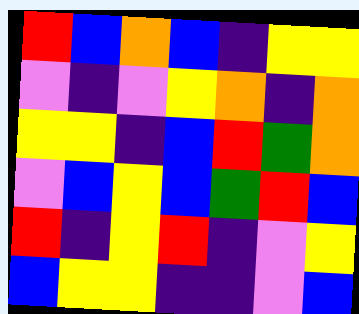[["red", "blue", "orange", "blue", "indigo", "yellow", "yellow"], ["violet", "indigo", "violet", "yellow", "orange", "indigo", "orange"], ["yellow", "yellow", "indigo", "blue", "red", "green", "orange"], ["violet", "blue", "yellow", "blue", "green", "red", "blue"], ["red", "indigo", "yellow", "red", "indigo", "violet", "yellow"], ["blue", "yellow", "yellow", "indigo", "indigo", "violet", "blue"]]